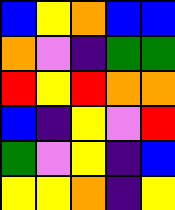[["blue", "yellow", "orange", "blue", "blue"], ["orange", "violet", "indigo", "green", "green"], ["red", "yellow", "red", "orange", "orange"], ["blue", "indigo", "yellow", "violet", "red"], ["green", "violet", "yellow", "indigo", "blue"], ["yellow", "yellow", "orange", "indigo", "yellow"]]